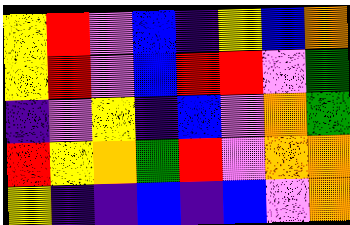[["yellow", "red", "violet", "blue", "indigo", "yellow", "blue", "orange"], ["yellow", "red", "violet", "blue", "red", "red", "violet", "green"], ["indigo", "violet", "yellow", "indigo", "blue", "violet", "orange", "green"], ["red", "yellow", "orange", "green", "red", "violet", "orange", "orange"], ["yellow", "indigo", "indigo", "blue", "indigo", "blue", "violet", "orange"]]